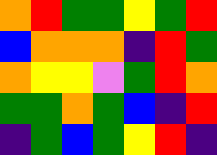[["orange", "red", "green", "green", "yellow", "green", "red"], ["blue", "orange", "orange", "orange", "indigo", "red", "green"], ["orange", "yellow", "yellow", "violet", "green", "red", "orange"], ["green", "green", "orange", "green", "blue", "indigo", "red"], ["indigo", "green", "blue", "green", "yellow", "red", "indigo"]]